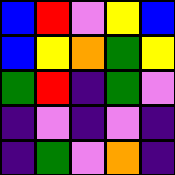[["blue", "red", "violet", "yellow", "blue"], ["blue", "yellow", "orange", "green", "yellow"], ["green", "red", "indigo", "green", "violet"], ["indigo", "violet", "indigo", "violet", "indigo"], ["indigo", "green", "violet", "orange", "indigo"]]